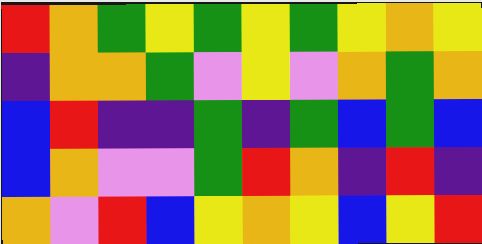[["red", "orange", "green", "yellow", "green", "yellow", "green", "yellow", "orange", "yellow"], ["indigo", "orange", "orange", "green", "violet", "yellow", "violet", "orange", "green", "orange"], ["blue", "red", "indigo", "indigo", "green", "indigo", "green", "blue", "green", "blue"], ["blue", "orange", "violet", "violet", "green", "red", "orange", "indigo", "red", "indigo"], ["orange", "violet", "red", "blue", "yellow", "orange", "yellow", "blue", "yellow", "red"]]